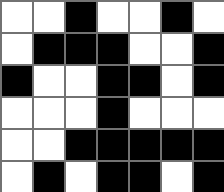[["white", "white", "black", "white", "white", "black", "white"], ["white", "black", "black", "black", "white", "white", "black"], ["black", "white", "white", "black", "black", "white", "black"], ["white", "white", "white", "black", "white", "white", "white"], ["white", "white", "black", "black", "black", "black", "black"], ["white", "black", "white", "black", "black", "white", "black"]]